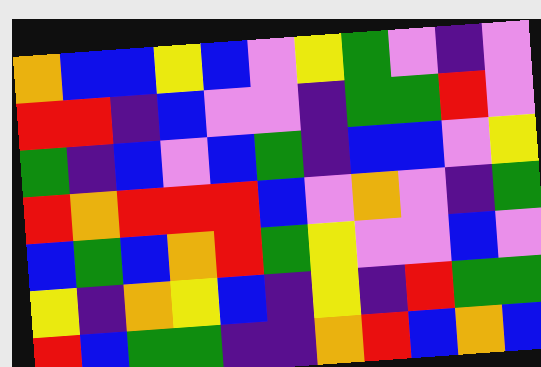[["orange", "blue", "blue", "yellow", "blue", "violet", "yellow", "green", "violet", "indigo", "violet"], ["red", "red", "indigo", "blue", "violet", "violet", "indigo", "green", "green", "red", "violet"], ["green", "indigo", "blue", "violet", "blue", "green", "indigo", "blue", "blue", "violet", "yellow"], ["red", "orange", "red", "red", "red", "blue", "violet", "orange", "violet", "indigo", "green"], ["blue", "green", "blue", "orange", "red", "green", "yellow", "violet", "violet", "blue", "violet"], ["yellow", "indigo", "orange", "yellow", "blue", "indigo", "yellow", "indigo", "red", "green", "green"], ["red", "blue", "green", "green", "indigo", "indigo", "orange", "red", "blue", "orange", "blue"]]